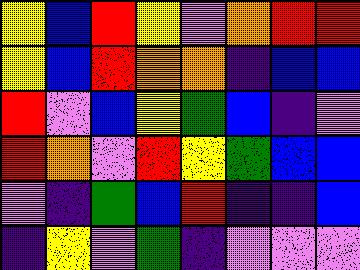[["yellow", "blue", "red", "yellow", "violet", "orange", "red", "red"], ["yellow", "blue", "red", "orange", "orange", "indigo", "blue", "blue"], ["red", "violet", "blue", "yellow", "green", "blue", "indigo", "violet"], ["red", "orange", "violet", "red", "yellow", "green", "blue", "blue"], ["violet", "indigo", "green", "blue", "red", "indigo", "indigo", "blue"], ["indigo", "yellow", "violet", "green", "indigo", "violet", "violet", "violet"]]